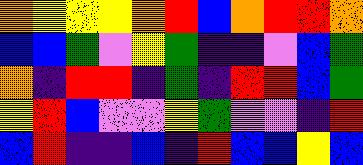[["orange", "yellow", "yellow", "yellow", "orange", "red", "blue", "orange", "red", "red", "orange"], ["blue", "blue", "green", "violet", "yellow", "green", "indigo", "indigo", "violet", "blue", "green"], ["orange", "indigo", "red", "red", "indigo", "green", "indigo", "red", "red", "blue", "green"], ["yellow", "red", "blue", "violet", "violet", "yellow", "green", "violet", "violet", "indigo", "red"], ["blue", "red", "indigo", "indigo", "blue", "indigo", "red", "blue", "blue", "yellow", "blue"]]